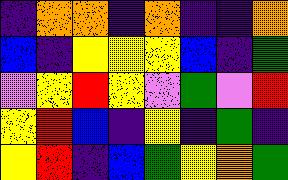[["indigo", "orange", "orange", "indigo", "orange", "indigo", "indigo", "orange"], ["blue", "indigo", "yellow", "yellow", "yellow", "blue", "indigo", "green"], ["violet", "yellow", "red", "yellow", "violet", "green", "violet", "red"], ["yellow", "red", "blue", "indigo", "yellow", "indigo", "green", "indigo"], ["yellow", "red", "indigo", "blue", "green", "yellow", "orange", "green"]]